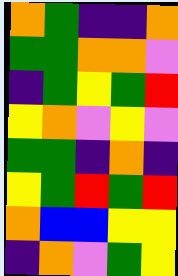[["orange", "green", "indigo", "indigo", "orange"], ["green", "green", "orange", "orange", "violet"], ["indigo", "green", "yellow", "green", "red"], ["yellow", "orange", "violet", "yellow", "violet"], ["green", "green", "indigo", "orange", "indigo"], ["yellow", "green", "red", "green", "red"], ["orange", "blue", "blue", "yellow", "yellow"], ["indigo", "orange", "violet", "green", "yellow"]]